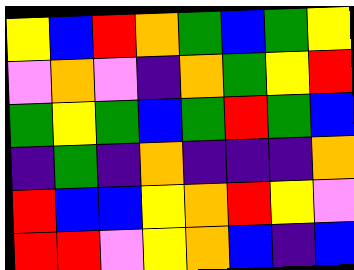[["yellow", "blue", "red", "orange", "green", "blue", "green", "yellow"], ["violet", "orange", "violet", "indigo", "orange", "green", "yellow", "red"], ["green", "yellow", "green", "blue", "green", "red", "green", "blue"], ["indigo", "green", "indigo", "orange", "indigo", "indigo", "indigo", "orange"], ["red", "blue", "blue", "yellow", "orange", "red", "yellow", "violet"], ["red", "red", "violet", "yellow", "orange", "blue", "indigo", "blue"]]